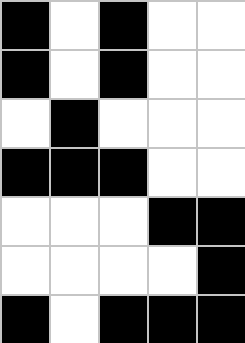[["black", "white", "black", "white", "white"], ["black", "white", "black", "white", "white"], ["white", "black", "white", "white", "white"], ["black", "black", "black", "white", "white"], ["white", "white", "white", "black", "black"], ["white", "white", "white", "white", "black"], ["black", "white", "black", "black", "black"]]